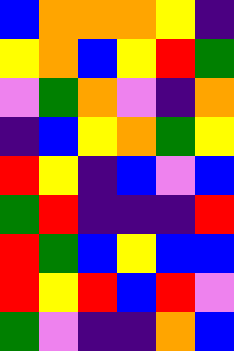[["blue", "orange", "orange", "orange", "yellow", "indigo"], ["yellow", "orange", "blue", "yellow", "red", "green"], ["violet", "green", "orange", "violet", "indigo", "orange"], ["indigo", "blue", "yellow", "orange", "green", "yellow"], ["red", "yellow", "indigo", "blue", "violet", "blue"], ["green", "red", "indigo", "indigo", "indigo", "red"], ["red", "green", "blue", "yellow", "blue", "blue"], ["red", "yellow", "red", "blue", "red", "violet"], ["green", "violet", "indigo", "indigo", "orange", "blue"]]